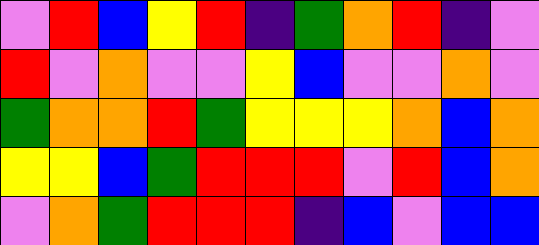[["violet", "red", "blue", "yellow", "red", "indigo", "green", "orange", "red", "indigo", "violet"], ["red", "violet", "orange", "violet", "violet", "yellow", "blue", "violet", "violet", "orange", "violet"], ["green", "orange", "orange", "red", "green", "yellow", "yellow", "yellow", "orange", "blue", "orange"], ["yellow", "yellow", "blue", "green", "red", "red", "red", "violet", "red", "blue", "orange"], ["violet", "orange", "green", "red", "red", "red", "indigo", "blue", "violet", "blue", "blue"]]